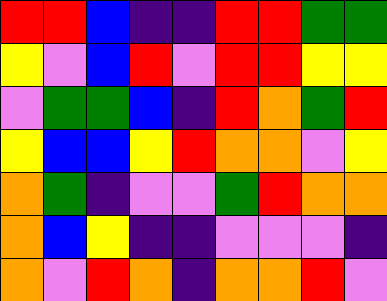[["red", "red", "blue", "indigo", "indigo", "red", "red", "green", "green"], ["yellow", "violet", "blue", "red", "violet", "red", "red", "yellow", "yellow"], ["violet", "green", "green", "blue", "indigo", "red", "orange", "green", "red"], ["yellow", "blue", "blue", "yellow", "red", "orange", "orange", "violet", "yellow"], ["orange", "green", "indigo", "violet", "violet", "green", "red", "orange", "orange"], ["orange", "blue", "yellow", "indigo", "indigo", "violet", "violet", "violet", "indigo"], ["orange", "violet", "red", "orange", "indigo", "orange", "orange", "red", "violet"]]